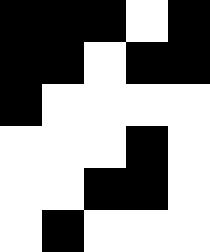[["black", "black", "black", "white", "black"], ["black", "black", "white", "black", "black"], ["black", "white", "white", "white", "white"], ["white", "white", "white", "black", "white"], ["white", "white", "black", "black", "white"], ["white", "black", "white", "white", "white"]]